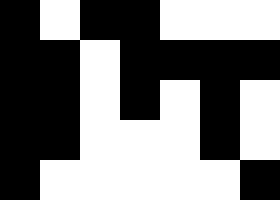[["black", "white", "black", "black", "white", "white", "white"], ["black", "black", "white", "black", "black", "black", "black"], ["black", "black", "white", "black", "white", "black", "white"], ["black", "black", "white", "white", "white", "black", "white"], ["black", "white", "white", "white", "white", "white", "black"]]